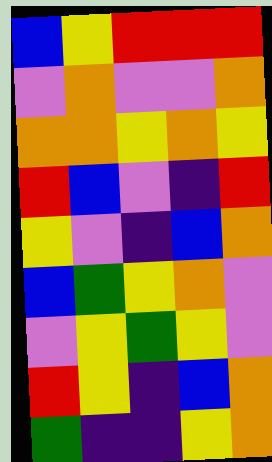[["blue", "yellow", "red", "red", "red"], ["violet", "orange", "violet", "violet", "orange"], ["orange", "orange", "yellow", "orange", "yellow"], ["red", "blue", "violet", "indigo", "red"], ["yellow", "violet", "indigo", "blue", "orange"], ["blue", "green", "yellow", "orange", "violet"], ["violet", "yellow", "green", "yellow", "violet"], ["red", "yellow", "indigo", "blue", "orange"], ["green", "indigo", "indigo", "yellow", "orange"]]